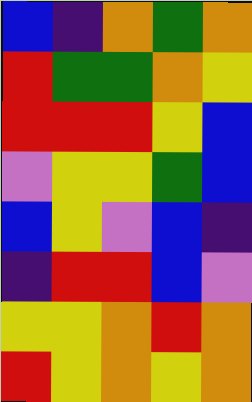[["blue", "indigo", "orange", "green", "orange"], ["red", "green", "green", "orange", "yellow"], ["red", "red", "red", "yellow", "blue"], ["violet", "yellow", "yellow", "green", "blue"], ["blue", "yellow", "violet", "blue", "indigo"], ["indigo", "red", "red", "blue", "violet"], ["yellow", "yellow", "orange", "red", "orange"], ["red", "yellow", "orange", "yellow", "orange"]]